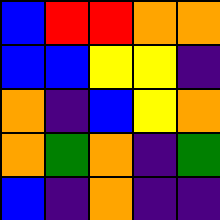[["blue", "red", "red", "orange", "orange"], ["blue", "blue", "yellow", "yellow", "indigo"], ["orange", "indigo", "blue", "yellow", "orange"], ["orange", "green", "orange", "indigo", "green"], ["blue", "indigo", "orange", "indigo", "indigo"]]